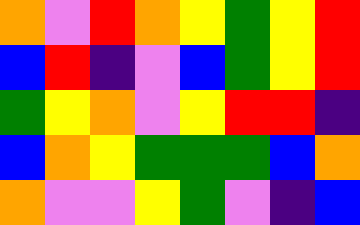[["orange", "violet", "red", "orange", "yellow", "green", "yellow", "red"], ["blue", "red", "indigo", "violet", "blue", "green", "yellow", "red"], ["green", "yellow", "orange", "violet", "yellow", "red", "red", "indigo"], ["blue", "orange", "yellow", "green", "green", "green", "blue", "orange"], ["orange", "violet", "violet", "yellow", "green", "violet", "indigo", "blue"]]